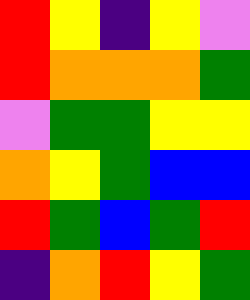[["red", "yellow", "indigo", "yellow", "violet"], ["red", "orange", "orange", "orange", "green"], ["violet", "green", "green", "yellow", "yellow"], ["orange", "yellow", "green", "blue", "blue"], ["red", "green", "blue", "green", "red"], ["indigo", "orange", "red", "yellow", "green"]]